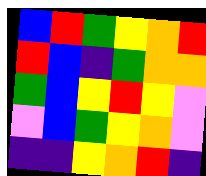[["blue", "red", "green", "yellow", "orange", "red"], ["red", "blue", "indigo", "green", "orange", "orange"], ["green", "blue", "yellow", "red", "yellow", "violet"], ["violet", "blue", "green", "yellow", "orange", "violet"], ["indigo", "indigo", "yellow", "orange", "red", "indigo"]]